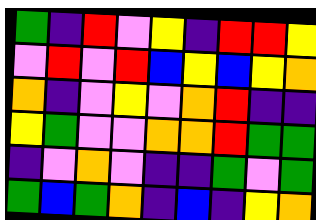[["green", "indigo", "red", "violet", "yellow", "indigo", "red", "red", "yellow"], ["violet", "red", "violet", "red", "blue", "yellow", "blue", "yellow", "orange"], ["orange", "indigo", "violet", "yellow", "violet", "orange", "red", "indigo", "indigo"], ["yellow", "green", "violet", "violet", "orange", "orange", "red", "green", "green"], ["indigo", "violet", "orange", "violet", "indigo", "indigo", "green", "violet", "green"], ["green", "blue", "green", "orange", "indigo", "blue", "indigo", "yellow", "orange"]]